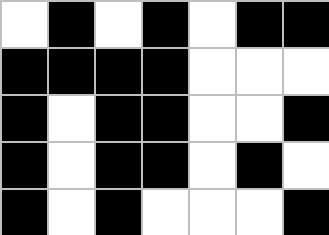[["white", "black", "white", "black", "white", "black", "black"], ["black", "black", "black", "black", "white", "white", "white"], ["black", "white", "black", "black", "white", "white", "black"], ["black", "white", "black", "black", "white", "black", "white"], ["black", "white", "black", "white", "white", "white", "black"]]